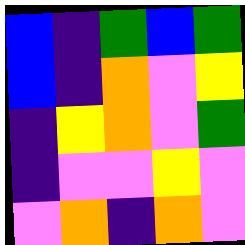[["blue", "indigo", "green", "blue", "green"], ["blue", "indigo", "orange", "violet", "yellow"], ["indigo", "yellow", "orange", "violet", "green"], ["indigo", "violet", "violet", "yellow", "violet"], ["violet", "orange", "indigo", "orange", "violet"]]